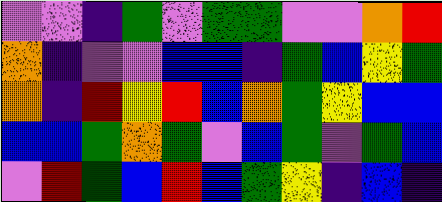[["violet", "violet", "indigo", "green", "violet", "green", "green", "violet", "violet", "orange", "red"], ["orange", "indigo", "violet", "violet", "blue", "blue", "indigo", "green", "blue", "yellow", "green"], ["orange", "indigo", "red", "yellow", "red", "blue", "orange", "green", "yellow", "blue", "blue"], ["blue", "blue", "green", "orange", "green", "violet", "blue", "green", "violet", "green", "blue"], ["violet", "red", "green", "blue", "red", "blue", "green", "yellow", "indigo", "blue", "indigo"]]